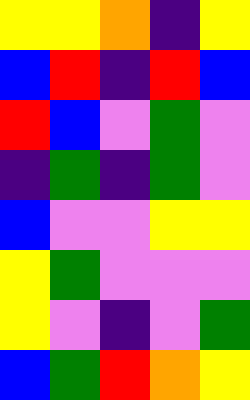[["yellow", "yellow", "orange", "indigo", "yellow"], ["blue", "red", "indigo", "red", "blue"], ["red", "blue", "violet", "green", "violet"], ["indigo", "green", "indigo", "green", "violet"], ["blue", "violet", "violet", "yellow", "yellow"], ["yellow", "green", "violet", "violet", "violet"], ["yellow", "violet", "indigo", "violet", "green"], ["blue", "green", "red", "orange", "yellow"]]